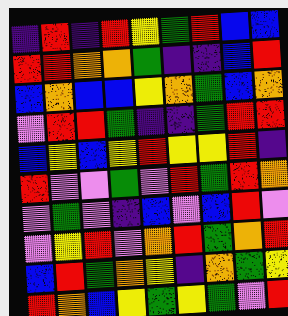[["indigo", "red", "indigo", "red", "yellow", "green", "red", "blue", "blue"], ["red", "red", "orange", "orange", "green", "indigo", "indigo", "blue", "red"], ["blue", "orange", "blue", "blue", "yellow", "orange", "green", "blue", "orange"], ["violet", "red", "red", "green", "indigo", "indigo", "green", "red", "red"], ["blue", "yellow", "blue", "yellow", "red", "yellow", "yellow", "red", "indigo"], ["red", "violet", "violet", "green", "violet", "red", "green", "red", "orange"], ["violet", "green", "violet", "indigo", "blue", "violet", "blue", "red", "violet"], ["violet", "yellow", "red", "violet", "orange", "red", "green", "orange", "red"], ["blue", "red", "green", "orange", "yellow", "indigo", "orange", "green", "yellow"], ["red", "orange", "blue", "yellow", "green", "yellow", "green", "violet", "red"]]